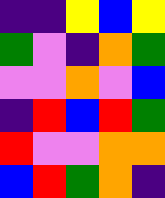[["indigo", "indigo", "yellow", "blue", "yellow"], ["green", "violet", "indigo", "orange", "green"], ["violet", "violet", "orange", "violet", "blue"], ["indigo", "red", "blue", "red", "green"], ["red", "violet", "violet", "orange", "orange"], ["blue", "red", "green", "orange", "indigo"]]